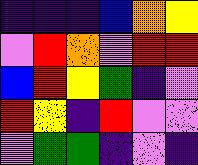[["indigo", "indigo", "indigo", "blue", "orange", "yellow"], ["violet", "red", "orange", "violet", "red", "red"], ["blue", "red", "yellow", "green", "indigo", "violet"], ["red", "yellow", "indigo", "red", "violet", "violet"], ["violet", "green", "green", "indigo", "violet", "indigo"]]